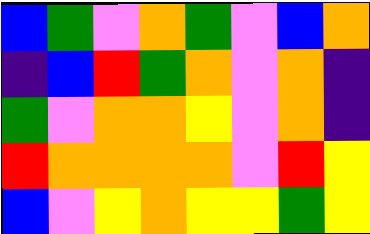[["blue", "green", "violet", "orange", "green", "violet", "blue", "orange"], ["indigo", "blue", "red", "green", "orange", "violet", "orange", "indigo"], ["green", "violet", "orange", "orange", "yellow", "violet", "orange", "indigo"], ["red", "orange", "orange", "orange", "orange", "violet", "red", "yellow"], ["blue", "violet", "yellow", "orange", "yellow", "yellow", "green", "yellow"]]